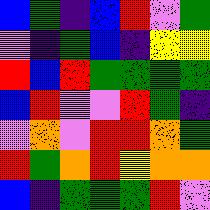[["blue", "green", "indigo", "blue", "red", "violet", "green"], ["violet", "indigo", "green", "blue", "indigo", "yellow", "yellow"], ["red", "blue", "red", "green", "green", "green", "green"], ["blue", "red", "violet", "violet", "red", "green", "indigo"], ["violet", "orange", "violet", "red", "red", "orange", "green"], ["red", "green", "orange", "red", "yellow", "orange", "orange"], ["blue", "indigo", "green", "green", "green", "red", "violet"]]